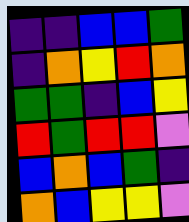[["indigo", "indigo", "blue", "blue", "green"], ["indigo", "orange", "yellow", "red", "orange"], ["green", "green", "indigo", "blue", "yellow"], ["red", "green", "red", "red", "violet"], ["blue", "orange", "blue", "green", "indigo"], ["orange", "blue", "yellow", "yellow", "violet"]]